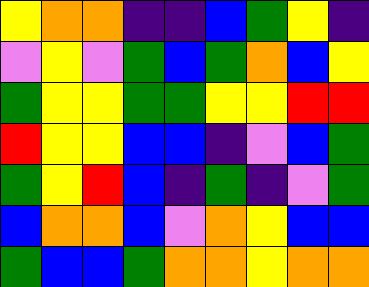[["yellow", "orange", "orange", "indigo", "indigo", "blue", "green", "yellow", "indigo"], ["violet", "yellow", "violet", "green", "blue", "green", "orange", "blue", "yellow"], ["green", "yellow", "yellow", "green", "green", "yellow", "yellow", "red", "red"], ["red", "yellow", "yellow", "blue", "blue", "indigo", "violet", "blue", "green"], ["green", "yellow", "red", "blue", "indigo", "green", "indigo", "violet", "green"], ["blue", "orange", "orange", "blue", "violet", "orange", "yellow", "blue", "blue"], ["green", "blue", "blue", "green", "orange", "orange", "yellow", "orange", "orange"]]